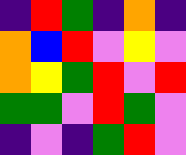[["indigo", "red", "green", "indigo", "orange", "indigo"], ["orange", "blue", "red", "violet", "yellow", "violet"], ["orange", "yellow", "green", "red", "violet", "red"], ["green", "green", "violet", "red", "green", "violet"], ["indigo", "violet", "indigo", "green", "red", "violet"]]